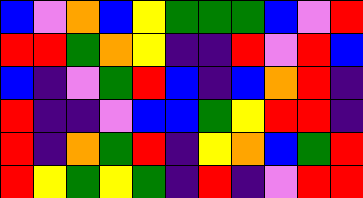[["blue", "violet", "orange", "blue", "yellow", "green", "green", "green", "blue", "violet", "red"], ["red", "red", "green", "orange", "yellow", "indigo", "indigo", "red", "violet", "red", "blue"], ["blue", "indigo", "violet", "green", "red", "blue", "indigo", "blue", "orange", "red", "indigo"], ["red", "indigo", "indigo", "violet", "blue", "blue", "green", "yellow", "red", "red", "indigo"], ["red", "indigo", "orange", "green", "red", "indigo", "yellow", "orange", "blue", "green", "red"], ["red", "yellow", "green", "yellow", "green", "indigo", "red", "indigo", "violet", "red", "red"]]